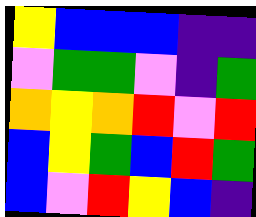[["yellow", "blue", "blue", "blue", "indigo", "indigo"], ["violet", "green", "green", "violet", "indigo", "green"], ["orange", "yellow", "orange", "red", "violet", "red"], ["blue", "yellow", "green", "blue", "red", "green"], ["blue", "violet", "red", "yellow", "blue", "indigo"]]